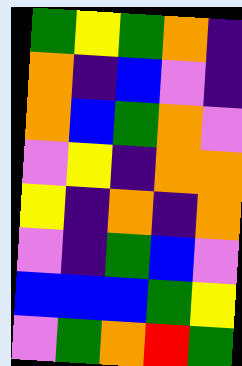[["green", "yellow", "green", "orange", "indigo"], ["orange", "indigo", "blue", "violet", "indigo"], ["orange", "blue", "green", "orange", "violet"], ["violet", "yellow", "indigo", "orange", "orange"], ["yellow", "indigo", "orange", "indigo", "orange"], ["violet", "indigo", "green", "blue", "violet"], ["blue", "blue", "blue", "green", "yellow"], ["violet", "green", "orange", "red", "green"]]